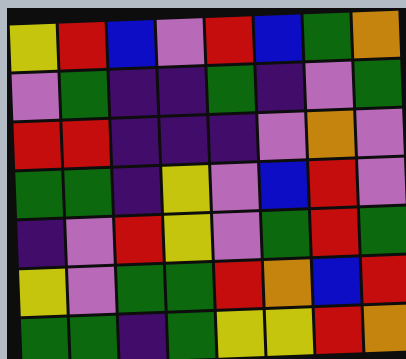[["yellow", "red", "blue", "violet", "red", "blue", "green", "orange"], ["violet", "green", "indigo", "indigo", "green", "indigo", "violet", "green"], ["red", "red", "indigo", "indigo", "indigo", "violet", "orange", "violet"], ["green", "green", "indigo", "yellow", "violet", "blue", "red", "violet"], ["indigo", "violet", "red", "yellow", "violet", "green", "red", "green"], ["yellow", "violet", "green", "green", "red", "orange", "blue", "red"], ["green", "green", "indigo", "green", "yellow", "yellow", "red", "orange"]]